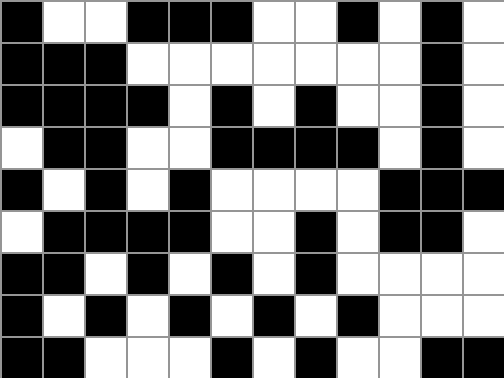[["black", "white", "white", "black", "black", "black", "white", "white", "black", "white", "black", "white"], ["black", "black", "black", "white", "white", "white", "white", "white", "white", "white", "black", "white"], ["black", "black", "black", "black", "white", "black", "white", "black", "white", "white", "black", "white"], ["white", "black", "black", "white", "white", "black", "black", "black", "black", "white", "black", "white"], ["black", "white", "black", "white", "black", "white", "white", "white", "white", "black", "black", "black"], ["white", "black", "black", "black", "black", "white", "white", "black", "white", "black", "black", "white"], ["black", "black", "white", "black", "white", "black", "white", "black", "white", "white", "white", "white"], ["black", "white", "black", "white", "black", "white", "black", "white", "black", "white", "white", "white"], ["black", "black", "white", "white", "white", "black", "white", "black", "white", "white", "black", "black"]]